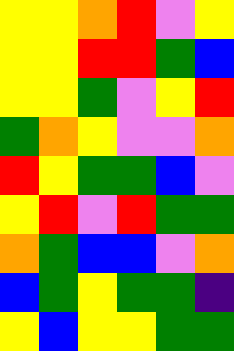[["yellow", "yellow", "orange", "red", "violet", "yellow"], ["yellow", "yellow", "red", "red", "green", "blue"], ["yellow", "yellow", "green", "violet", "yellow", "red"], ["green", "orange", "yellow", "violet", "violet", "orange"], ["red", "yellow", "green", "green", "blue", "violet"], ["yellow", "red", "violet", "red", "green", "green"], ["orange", "green", "blue", "blue", "violet", "orange"], ["blue", "green", "yellow", "green", "green", "indigo"], ["yellow", "blue", "yellow", "yellow", "green", "green"]]